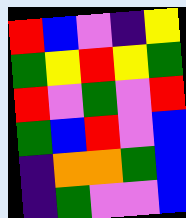[["red", "blue", "violet", "indigo", "yellow"], ["green", "yellow", "red", "yellow", "green"], ["red", "violet", "green", "violet", "red"], ["green", "blue", "red", "violet", "blue"], ["indigo", "orange", "orange", "green", "blue"], ["indigo", "green", "violet", "violet", "blue"]]